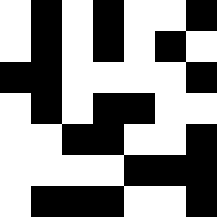[["white", "black", "white", "black", "white", "white", "black"], ["white", "black", "white", "black", "white", "black", "white"], ["black", "black", "white", "white", "white", "white", "black"], ["white", "black", "white", "black", "black", "white", "white"], ["white", "white", "black", "black", "white", "white", "black"], ["white", "white", "white", "white", "black", "black", "black"], ["white", "black", "black", "black", "white", "white", "black"]]